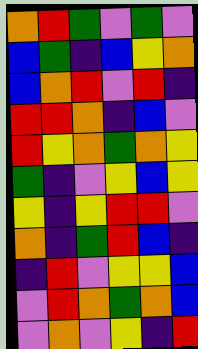[["orange", "red", "green", "violet", "green", "violet"], ["blue", "green", "indigo", "blue", "yellow", "orange"], ["blue", "orange", "red", "violet", "red", "indigo"], ["red", "red", "orange", "indigo", "blue", "violet"], ["red", "yellow", "orange", "green", "orange", "yellow"], ["green", "indigo", "violet", "yellow", "blue", "yellow"], ["yellow", "indigo", "yellow", "red", "red", "violet"], ["orange", "indigo", "green", "red", "blue", "indigo"], ["indigo", "red", "violet", "yellow", "yellow", "blue"], ["violet", "red", "orange", "green", "orange", "blue"], ["violet", "orange", "violet", "yellow", "indigo", "red"]]